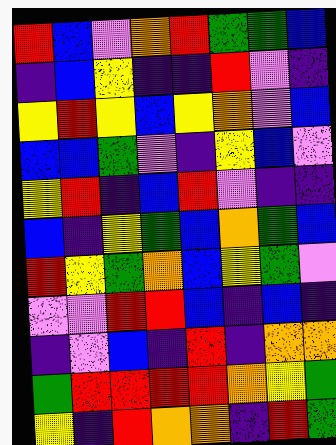[["red", "blue", "violet", "orange", "red", "green", "green", "blue"], ["indigo", "blue", "yellow", "indigo", "indigo", "red", "violet", "indigo"], ["yellow", "red", "yellow", "blue", "yellow", "orange", "violet", "blue"], ["blue", "blue", "green", "violet", "indigo", "yellow", "blue", "violet"], ["yellow", "red", "indigo", "blue", "red", "violet", "indigo", "indigo"], ["blue", "indigo", "yellow", "green", "blue", "orange", "green", "blue"], ["red", "yellow", "green", "orange", "blue", "yellow", "green", "violet"], ["violet", "violet", "red", "red", "blue", "indigo", "blue", "indigo"], ["indigo", "violet", "blue", "indigo", "red", "indigo", "orange", "orange"], ["green", "red", "red", "red", "red", "orange", "yellow", "green"], ["yellow", "indigo", "red", "orange", "orange", "indigo", "red", "green"]]